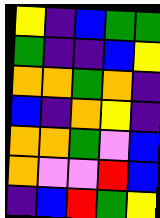[["yellow", "indigo", "blue", "green", "green"], ["green", "indigo", "indigo", "blue", "yellow"], ["orange", "orange", "green", "orange", "indigo"], ["blue", "indigo", "orange", "yellow", "indigo"], ["orange", "orange", "green", "violet", "blue"], ["orange", "violet", "violet", "red", "blue"], ["indigo", "blue", "red", "green", "yellow"]]